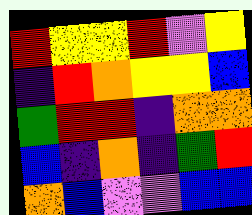[["red", "yellow", "yellow", "red", "violet", "yellow"], ["indigo", "red", "orange", "yellow", "yellow", "blue"], ["green", "red", "red", "indigo", "orange", "orange"], ["blue", "indigo", "orange", "indigo", "green", "red"], ["orange", "blue", "violet", "violet", "blue", "blue"]]